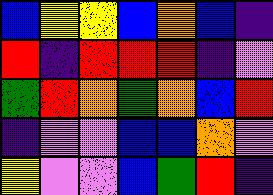[["blue", "yellow", "yellow", "blue", "orange", "blue", "indigo"], ["red", "indigo", "red", "red", "red", "indigo", "violet"], ["green", "red", "orange", "green", "orange", "blue", "red"], ["indigo", "violet", "violet", "blue", "blue", "orange", "violet"], ["yellow", "violet", "violet", "blue", "green", "red", "indigo"]]